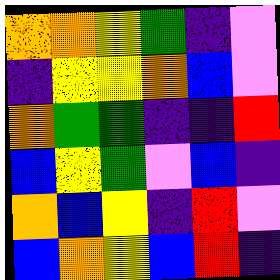[["orange", "orange", "yellow", "green", "indigo", "violet"], ["indigo", "yellow", "yellow", "orange", "blue", "violet"], ["orange", "green", "green", "indigo", "indigo", "red"], ["blue", "yellow", "green", "violet", "blue", "indigo"], ["orange", "blue", "yellow", "indigo", "red", "violet"], ["blue", "orange", "yellow", "blue", "red", "indigo"]]